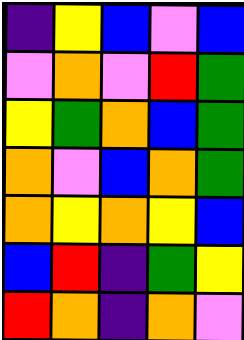[["indigo", "yellow", "blue", "violet", "blue"], ["violet", "orange", "violet", "red", "green"], ["yellow", "green", "orange", "blue", "green"], ["orange", "violet", "blue", "orange", "green"], ["orange", "yellow", "orange", "yellow", "blue"], ["blue", "red", "indigo", "green", "yellow"], ["red", "orange", "indigo", "orange", "violet"]]